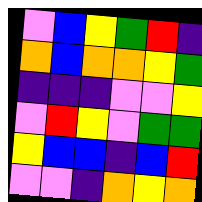[["violet", "blue", "yellow", "green", "red", "indigo"], ["orange", "blue", "orange", "orange", "yellow", "green"], ["indigo", "indigo", "indigo", "violet", "violet", "yellow"], ["violet", "red", "yellow", "violet", "green", "green"], ["yellow", "blue", "blue", "indigo", "blue", "red"], ["violet", "violet", "indigo", "orange", "yellow", "orange"]]